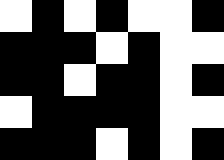[["white", "black", "white", "black", "white", "white", "black"], ["black", "black", "black", "white", "black", "white", "white"], ["black", "black", "white", "black", "black", "white", "black"], ["white", "black", "black", "black", "black", "white", "white"], ["black", "black", "black", "white", "black", "white", "black"]]